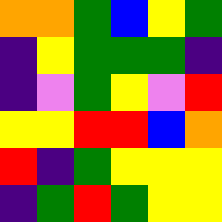[["orange", "orange", "green", "blue", "yellow", "green"], ["indigo", "yellow", "green", "green", "green", "indigo"], ["indigo", "violet", "green", "yellow", "violet", "red"], ["yellow", "yellow", "red", "red", "blue", "orange"], ["red", "indigo", "green", "yellow", "yellow", "yellow"], ["indigo", "green", "red", "green", "yellow", "yellow"]]